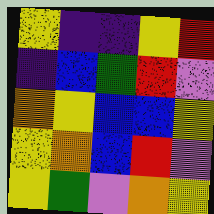[["yellow", "indigo", "indigo", "yellow", "red"], ["indigo", "blue", "green", "red", "violet"], ["orange", "yellow", "blue", "blue", "yellow"], ["yellow", "orange", "blue", "red", "violet"], ["yellow", "green", "violet", "orange", "yellow"]]